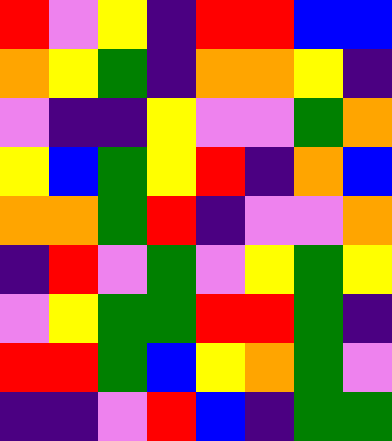[["red", "violet", "yellow", "indigo", "red", "red", "blue", "blue"], ["orange", "yellow", "green", "indigo", "orange", "orange", "yellow", "indigo"], ["violet", "indigo", "indigo", "yellow", "violet", "violet", "green", "orange"], ["yellow", "blue", "green", "yellow", "red", "indigo", "orange", "blue"], ["orange", "orange", "green", "red", "indigo", "violet", "violet", "orange"], ["indigo", "red", "violet", "green", "violet", "yellow", "green", "yellow"], ["violet", "yellow", "green", "green", "red", "red", "green", "indigo"], ["red", "red", "green", "blue", "yellow", "orange", "green", "violet"], ["indigo", "indigo", "violet", "red", "blue", "indigo", "green", "green"]]